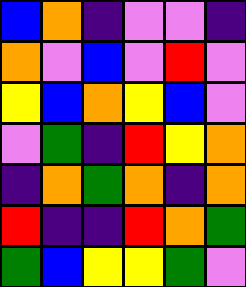[["blue", "orange", "indigo", "violet", "violet", "indigo"], ["orange", "violet", "blue", "violet", "red", "violet"], ["yellow", "blue", "orange", "yellow", "blue", "violet"], ["violet", "green", "indigo", "red", "yellow", "orange"], ["indigo", "orange", "green", "orange", "indigo", "orange"], ["red", "indigo", "indigo", "red", "orange", "green"], ["green", "blue", "yellow", "yellow", "green", "violet"]]